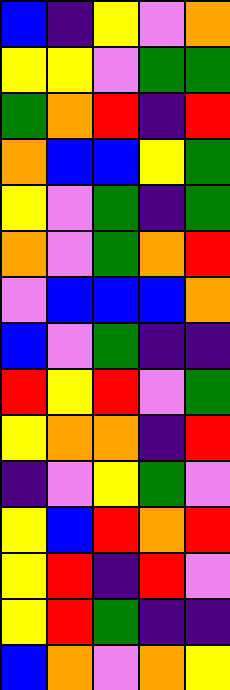[["blue", "indigo", "yellow", "violet", "orange"], ["yellow", "yellow", "violet", "green", "green"], ["green", "orange", "red", "indigo", "red"], ["orange", "blue", "blue", "yellow", "green"], ["yellow", "violet", "green", "indigo", "green"], ["orange", "violet", "green", "orange", "red"], ["violet", "blue", "blue", "blue", "orange"], ["blue", "violet", "green", "indigo", "indigo"], ["red", "yellow", "red", "violet", "green"], ["yellow", "orange", "orange", "indigo", "red"], ["indigo", "violet", "yellow", "green", "violet"], ["yellow", "blue", "red", "orange", "red"], ["yellow", "red", "indigo", "red", "violet"], ["yellow", "red", "green", "indigo", "indigo"], ["blue", "orange", "violet", "orange", "yellow"]]